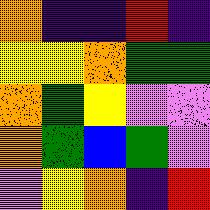[["orange", "indigo", "indigo", "red", "indigo"], ["yellow", "yellow", "orange", "green", "green"], ["orange", "green", "yellow", "violet", "violet"], ["orange", "green", "blue", "green", "violet"], ["violet", "yellow", "orange", "indigo", "red"]]